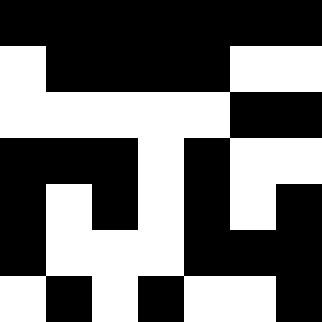[["black", "black", "black", "black", "black", "black", "black"], ["white", "black", "black", "black", "black", "white", "white"], ["white", "white", "white", "white", "white", "black", "black"], ["black", "black", "black", "white", "black", "white", "white"], ["black", "white", "black", "white", "black", "white", "black"], ["black", "white", "white", "white", "black", "black", "black"], ["white", "black", "white", "black", "white", "white", "black"]]